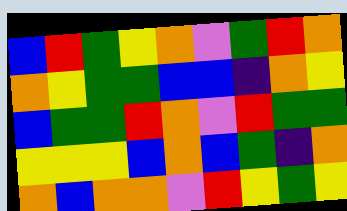[["blue", "red", "green", "yellow", "orange", "violet", "green", "red", "orange"], ["orange", "yellow", "green", "green", "blue", "blue", "indigo", "orange", "yellow"], ["blue", "green", "green", "red", "orange", "violet", "red", "green", "green"], ["yellow", "yellow", "yellow", "blue", "orange", "blue", "green", "indigo", "orange"], ["orange", "blue", "orange", "orange", "violet", "red", "yellow", "green", "yellow"]]